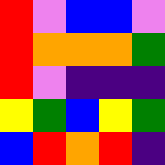[["red", "violet", "blue", "blue", "violet"], ["red", "orange", "orange", "orange", "green"], ["red", "violet", "indigo", "indigo", "indigo"], ["yellow", "green", "blue", "yellow", "green"], ["blue", "red", "orange", "red", "indigo"]]